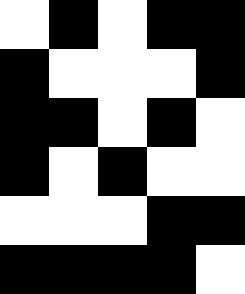[["white", "black", "white", "black", "black"], ["black", "white", "white", "white", "black"], ["black", "black", "white", "black", "white"], ["black", "white", "black", "white", "white"], ["white", "white", "white", "black", "black"], ["black", "black", "black", "black", "white"]]